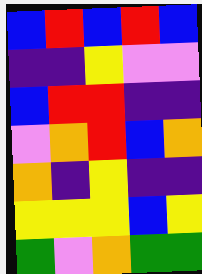[["blue", "red", "blue", "red", "blue"], ["indigo", "indigo", "yellow", "violet", "violet"], ["blue", "red", "red", "indigo", "indigo"], ["violet", "orange", "red", "blue", "orange"], ["orange", "indigo", "yellow", "indigo", "indigo"], ["yellow", "yellow", "yellow", "blue", "yellow"], ["green", "violet", "orange", "green", "green"]]